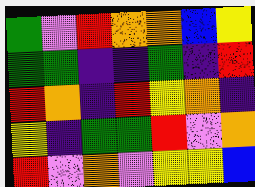[["green", "violet", "red", "orange", "orange", "blue", "yellow"], ["green", "green", "indigo", "indigo", "green", "indigo", "red"], ["red", "orange", "indigo", "red", "yellow", "orange", "indigo"], ["yellow", "indigo", "green", "green", "red", "violet", "orange"], ["red", "violet", "orange", "violet", "yellow", "yellow", "blue"]]